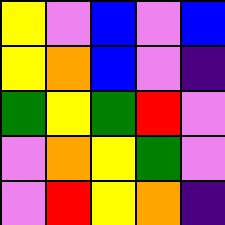[["yellow", "violet", "blue", "violet", "blue"], ["yellow", "orange", "blue", "violet", "indigo"], ["green", "yellow", "green", "red", "violet"], ["violet", "orange", "yellow", "green", "violet"], ["violet", "red", "yellow", "orange", "indigo"]]